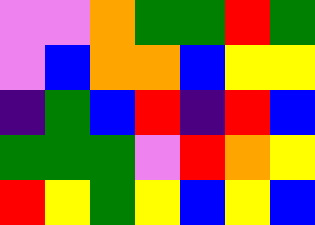[["violet", "violet", "orange", "green", "green", "red", "green"], ["violet", "blue", "orange", "orange", "blue", "yellow", "yellow"], ["indigo", "green", "blue", "red", "indigo", "red", "blue"], ["green", "green", "green", "violet", "red", "orange", "yellow"], ["red", "yellow", "green", "yellow", "blue", "yellow", "blue"]]